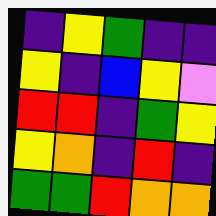[["indigo", "yellow", "green", "indigo", "indigo"], ["yellow", "indigo", "blue", "yellow", "violet"], ["red", "red", "indigo", "green", "yellow"], ["yellow", "orange", "indigo", "red", "indigo"], ["green", "green", "red", "orange", "orange"]]